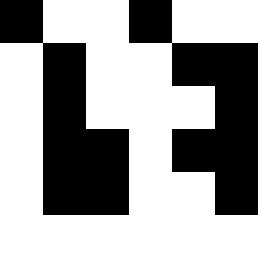[["black", "white", "white", "black", "white", "white"], ["white", "black", "white", "white", "black", "black"], ["white", "black", "white", "white", "white", "black"], ["white", "black", "black", "white", "black", "black"], ["white", "black", "black", "white", "white", "black"], ["white", "white", "white", "white", "white", "white"]]